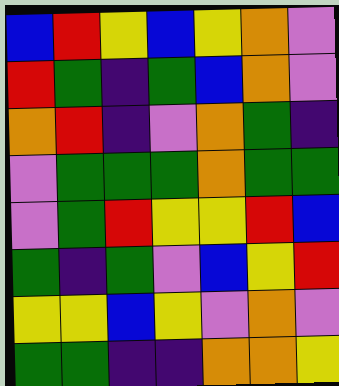[["blue", "red", "yellow", "blue", "yellow", "orange", "violet"], ["red", "green", "indigo", "green", "blue", "orange", "violet"], ["orange", "red", "indigo", "violet", "orange", "green", "indigo"], ["violet", "green", "green", "green", "orange", "green", "green"], ["violet", "green", "red", "yellow", "yellow", "red", "blue"], ["green", "indigo", "green", "violet", "blue", "yellow", "red"], ["yellow", "yellow", "blue", "yellow", "violet", "orange", "violet"], ["green", "green", "indigo", "indigo", "orange", "orange", "yellow"]]